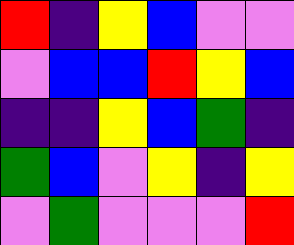[["red", "indigo", "yellow", "blue", "violet", "violet"], ["violet", "blue", "blue", "red", "yellow", "blue"], ["indigo", "indigo", "yellow", "blue", "green", "indigo"], ["green", "blue", "violet", "yellow", "indigo", "yellow"], ["violet", "green", "violet", "violet", "violet", "red"]]